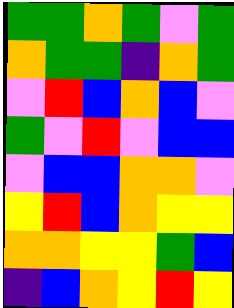[["green", "green", "orange", "green", "violet", "green"], ["orange", "green", "green", "indigo", "orange", "green"], ["violet", "red", "blue", "orange", "blue", "violet"], ["green", "violet", "red", "violet", "blue", "blue"], ["violet", "blue", "blue", "orange", "orange", "violet"], ["yellow", "red", "blue", "orange", "yellow", "yellow"], ["orange", "orange", "yellow", "yellow", "green", "blue"], ["indigo", "blue", "orange", "yellow", "red", "yellow"]]